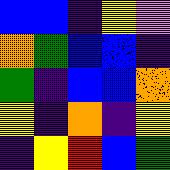[["blue", "blue", "indigo", "yellow", "violet"], ["orange", "green", "blue", "blue", "indigo"], ["green", "indigo", "blue", "blue", "orange"], ["yellow", "indigo", "orange", "indigo", "yellow"], ["indigo", "yellow", "red", "blue", "green"]]